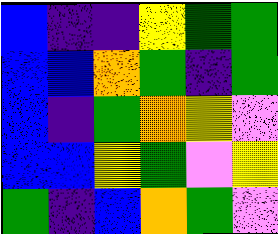[["blue", "indigo", "indigo", "yellow", "green", "green"], ["blue", "blue", "orange", "green", "indigo", "green"], ["blue", "indigo", "green", "orange", "yellow", "violet"], ["blue", "blue", "yellow", "green", "violet", "yellow"], ["green", "indigo", "blue", "orange", "green", "violet"]]